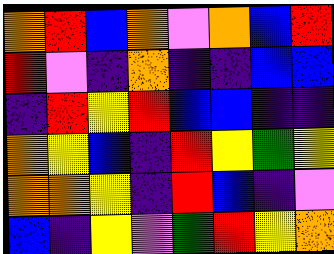[["orange", "red", "blue", "orange", "violet", "orange", "blue", "red"], ["red", "violet", "indigo", "orange", "indigo", "indigo", "blue", "blue"], ["indigo", "red", "yellow", "red", "blue", "blue", "indigo", "indigo"], ["orange", "yellow", "blue", "indigo", "red", "yellow", "green", "yellow"], ["orange", "orange", "yellow", "indigo", "red", "blue", "indigo", "violet"], ["blue", "indigo", "yellow", "violet", "green", "red", "yellow", "orange"]]